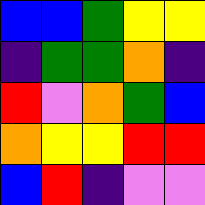[["blue", "blue", "green", "yellow", "yellow"], ["indigo", "green", "green", "orange", "indigo"], ["red", "violet", "orange", "green", "blue"], ["orange", "yellow", "yellow", "red", "red"], ["blue", "red", "indigo", "violet", "violet"]]